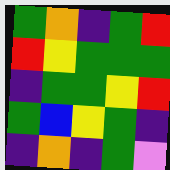[["green", "orange", "indigo", "green", "red"], ["red", "yellow", "green", "green", "green"], ["indigo", "green", "green", "yellow", "red"], ["green", "blue", "yellow", "green", "indigo"], ["indigo", "orange", "indigo", "green", "violet"]]